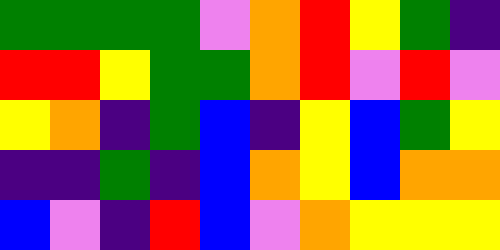[["green", "green", "green", "green", "violet", "orange", "red", "yellow", "green", "indigo"], ["red", "red", "yellow", "green", "green", "orange", "red", "violet", "red", "violet"], ["yellow", "orange", "indigo", "green", "blue", "indigo", "yellow", "blue", "green", "yellow"], ["indigo", "indigo", "green", "indigo", "blue", "orange", "yellow", "blue", "orange", "orange"], ["blue", "violet", "indigo", "red", "blue", "violet", "orange", "yellow", "yellow", "yellow"]]